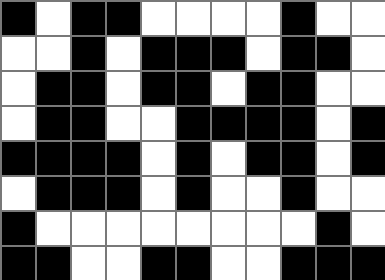[["black", "white", "black", "black", "white", "white", "white", "white", "black", "white", "white"], ["white", "white", "black", "white", "black", "black", "black", "white", "black", "black", "white"], ["white", "black", "black", "white", "black", "black", "white", "black", "black", "white", "white"], ["white", "black", "black", "white", "white", "black", "black", "black", "black", "white", "black"], ["black", "black", "black", "black", "white", "black", "white", "black", "black", "white", "black"], ["white", "black", "black", "black", "white", "black", "white", "white", "black", "white", "white"], ["black", "white", "white", "white", "white", "white", "white", "white", "white", "black", "white"], ["black", "black", "white", "white", "black", "black", "white", "white", "black", "black", "black"]]